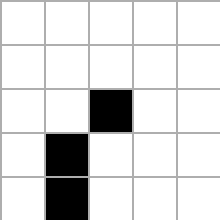[["white", "white", "white", "white", "white"], ["white", "white", "white", "white", "white"], ["white", "white", "black", "white", "white"], ["white", "black", "white", "white", "white"], ["white", "black", "white", "white", "white"]]